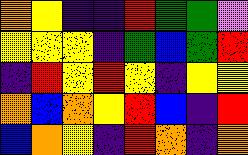[["orange", "yellow", "indigo", "indigo", "red", "green", "green", "violet"], ["yellow", "yellow", "yellow", "indigo", "green", "blue", "green", "red"], ["indigo", "red", "yellow", "red", "yellow", "indigo", "yellow", "yellow"], ["orange", "blue", "orange", "yellow", "red", "blue", "indigo", "red"], ["blue", "orange", "yellow", "indigo", "red", "orange", "indigo", "orange"]]